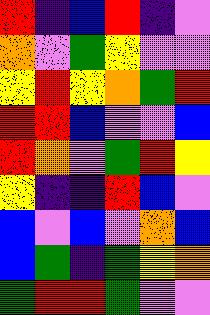[["red", "indigo", "blue", "red", "indigo", "violet"], ["orange", "violet", "green", "yellow", "violet", "violet"], ["yellow", "red", "yellow", "orange", "green", "red"], ["red", "red", "blue", "violet", "violet", "blue"], ["red", "orange", "violet", "green", "red", "yellow"], ["yellow", "indigo", "indigo", "red", "blue", "violet"], ["blue", "violet", "blue", "violet", "orange", "blue"], ["blue", "green", "indigo", "green", "yellow", "orange"], ["green", "red", "red", "green", "violet", "violet"]]